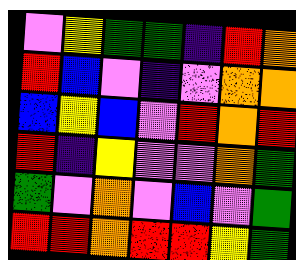[["violet", "yellow", "green", "green", "indigo", "red", "orange"], ["red", "blue", "violet", "indigo", "violet", "orange", "orange"], ["blue", "yellow", "blue", "violet", "red", "orange", "red"], ["red", "indigo", "yellow", "violet", "violet", "orange", "green"], ["green", "violet", "orange", "violet", "blue", "violet", "green"], ["red", "red", "orange", "red", "red", "yellow", "green"]]